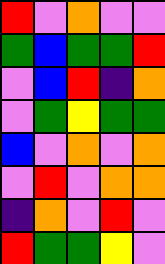[["red", "violet", "orange", "violet", "violet"], ["green", "blue", "green", "green", "red"], ["violet", "blue", "red", "indigo", "orange"], ["violet", "green", "yellow", "green", "green"], ["blue", "violet", "orange", "violet", "orange"], ["violet", "red", "violet", "orange", "orange"], ["indigo", "orange", "violet", "red", "violet"], ["red", "green", "green", "yellow", "violet"]]